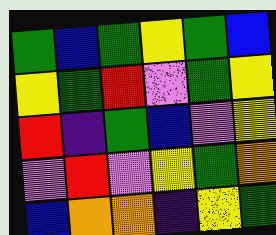[["green", "blue", "green", "yellow", "green", "blue"], ["yellow", "green", "red", "violet", "green", "yellow"], ["red", "indigo", "green", "blue", "violet", "yellow"], ["violet", "red", "violet", "yellow", "green", "orange"], ["blue", "orange", "orange", "indigo", "yellow", "green"]]